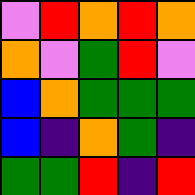[["violet", "red", "orange", "red", "orange"], ["orange", "violet", "green", "red", "violet"], ["blue", "orange", "green", "green", "green"], ["blue", "indigo", "orange", "green", "indigo"], ["green", "green", "red", "indigo", "red"]]